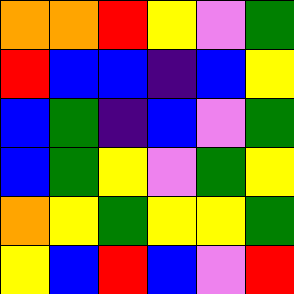[["orange", "orange", "red", "yellow", "violet", "green"], ["red", "blue", "blue", "indigo", "blue", "yellow"], ["blue", "green", "indigo", "blue", "violet", "green"], ["blue", "green", "yellow", "violet", "green", "yellow"], ["orange", "yellow", "green", "yellow", "yellow", "green"], ["yellow", "blue", "red", "blue", "violet", "red"]]